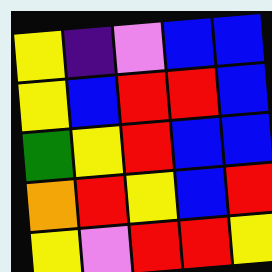[["yellow", "indigo", "violet", "blue", "blue"], ["yellow", "blue", "red", "red", "blue"], ["green", "yellow", "red", "blue", "blue"], ["orange", "red", "yellow", "blue", "red"], ["yellow", "violet", "red", "red", "yellow"]]